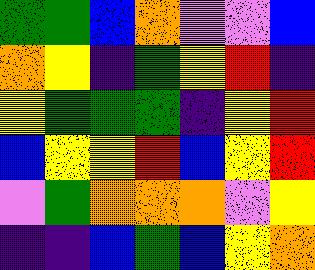[["green", "green", "blue", "orange", "violet", "violet", "blue"], ["orange", "yellow", "indigo", "green", "yellow", "red", "indigo"], ["yellow", "green", "green", "green", "indigo", "yellow", "red"], ["blue", "yellow", "yellow", "red", "blue", "yellow", "red"], ["violet", "green", "orange", "orange", "orange", "violet", "yellow"], ["indigo", "indigo", "blue", "green", "blue", "yellow", "orange"]]